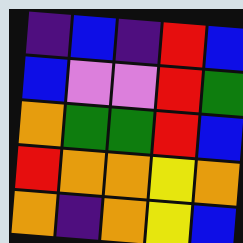[["indigo", "blue", "indigo", "red", "blue"], ["blue", "violet", "violet", "red", "green"], ["orange", "green", "green", "red", "blue"], ["red", "orange", "orange", "yellow", "orange"], ["orange", "indigo", "orange", "yellow", "blue"]]